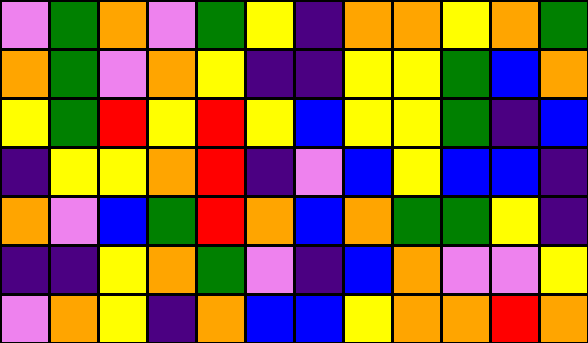[["violet", "green", "orange", "violet", "green", "yellow", "indigo", "orange", "orange", "yellow", "orange", "green"], ["orange", "green", "violet", "orange", "yellow", "indigo", "indigo", "yellow", "yellow", "green", "blue", "orange"], ["yellow", "green", "red", "yellow", "red", "yellow", "blue", "yellow", "yellow", "green", "indigo", "blue"], ["indigo", "yellow", "yellow", "orange", "red", "indigo", "violet", "blue", "yellow", "blue", "blue", "indigo"], ["orange", "violet", "blue", "green", "red", "orange", "blue", "orange", "green", "green", "yellow", "indigo"], ["indigo", "indigo", "yellow", "orange", "green", "violet", "indigo", "blue", "orange", "violet", "violet", "yellow"], ["violet", "orange", "yellow", "indigo", "orange", "blue", "blue", "yellow", "orange", "orange", "red", "orange"]]